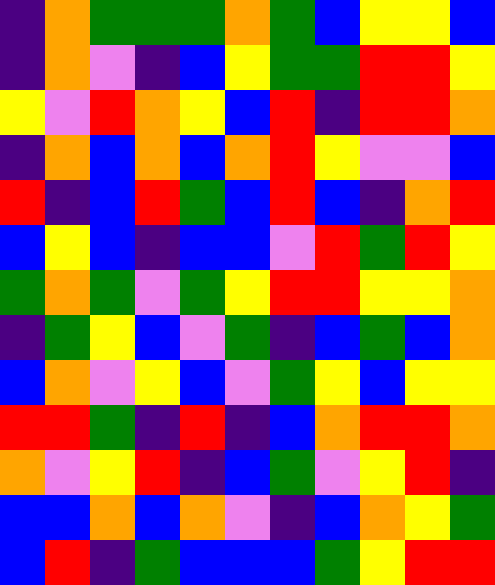[["indigo", "orange", "green", "green", "green", "orange", "green", "blue", "yellow", "yellow", "blue"], ["indigo", "orange", "violet", "indigo", "blue", "yellow", "green", "green", "red", "red", "yellow"], ["yellow", "violet", "red", "orange", "yellow", "blue", "red", "indigo", "red", "red", "orange"], ["indigo", "orange", "blue", "orange", "blue", "orange", "red", "yellow", "violet", "violet", "blue"], ["red", "indigo", "blue", "red", "green", "blue", "red", "blue", "indigo", "orange", "red"], ["blue", "yellow", "blue", "indigo", "blue", "blue", "violet", "red", "green", "red", "yellow"], ["green", "orange", "green", "violet", "green", "yellow", "red", "red", "yellow", "yellow", "orange"], ["indigo", "green", "yellow", "blue", "violet", "green", "indigo", "blue", "green", "blue", "orange"], ["blue", "orange", "violet", "yellow", "blue", "violet", "green", "yellow", "blue", "yellow", "yellow"], ["red", "red", "green", "indigo", "red", "indigo", "blue", "orange", "red", "red", "orange"], ["orange", "violet", "yellow", "red", "indigo", "blue", "green", "violet", "yellow", "red", "indigo"], ["blue", "blue", "orange", "blue", "orange", "violet", "indigo", "blue", "orange", "yellow", "green"], ["blue", "red", "indigo", "green", "blue", "blue", "blue", "green", "yellow", "red", "red"]]